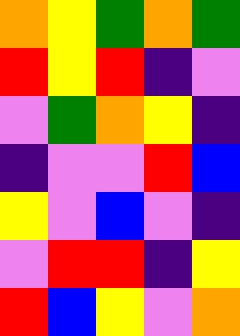[["orange", "yellow", "green", "orange", "green"], ["red", "yellow", "red", "indigo", "violet"], ["violet", "green", "orange", "yellow", "indigo"], ["indigo", "violet", "violet", "red", "blue"], ["yellow", "violet", "blue", "violet", "indigo"], ["violet", "red", "red", "indigo", "yellow"], ["red", "blue", "yellow", "violet", "orange"]]